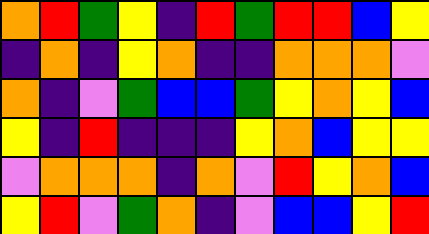[["orange", "red", "green", "yellow", "indigo", "red", "green", "red", "red", "blue", "yellow"], ["indigo", "orange", "indigo", "yellow", "orange", "indigo", "indigo", "orange", "orange", "orange", "violet"], ["orange", "indigo", "violet", "green", "blue", "blue", "green", "yellow", "orange", "yellow", "blue"], ["yellow", "indigo", "red", "indigo", "indigo", "indigo", "yellow", "orange", "blue", "yellow", "yellow"], ["violet", "orange", "orange", "orange", "indigo", "orange", "violet", "red", "yellow", "orange", "blue"], ["yellow", "red", "violet", "green", "orange", "indigo", "violet", "blue", "blue", "yellow", "red"]]